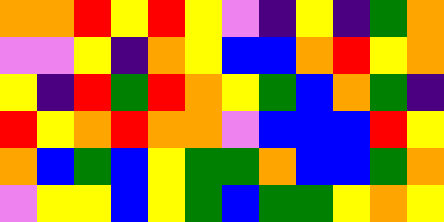[["orange", "orange", "red", "yellow", "red", "yellow", "violet", "indigo", "yellow", "indigo", "green", "orange"], ["violet", "violet", "yellow", "indigo", "orange", "yellow", "blue", "blue", "orange", "red", "yellow", "orange"], ["yellow", "indigo", "red", "green", "red", "orange", "yellow", "green", "blue", "orange", "green", "indigo"], ["red", "yellow", "orange", "red", "orange", "orange", "violet", "blue", "blue", "blue", "red", "yellow"], ["orange", "blue", "green", "blue", "yellow", "green", "green", "orange", "blue", "blue", "green", "orange"], ["violet", "yellow", "yellow", "blue", "yellow", "green", "blue", "green", "green", "yellow", "orange", "yellow"]]